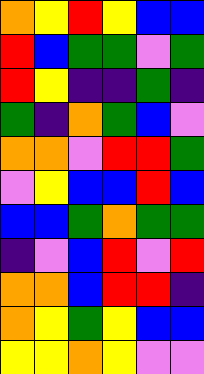[["orange", "yellow", "red", "yellow", "blue", "blue"], ["red", "blue", "green", "green", "violet", "green"], ["red", "yellow", "indigo", "indigo", "green", "indigo"], ["green", "indigo", "orange", "green", "blue", "violet"], ["orange", "orange", "violet", "red", "red", "green"], ["violet", "yellow", "blue", "blue", "red", "blue"], ["blue", "blue", "green", "orange", "green", "green"], ["indigo", "violet", "blue", "red", "violet", "red"], ["orange", "orange", "blue", "red", "red", "indigo"], ["orange", "yellow", "green", "yellow", "blue", "blue"], ["yellow", "yellow", "orange", "yellow", "violet", "violet"]]